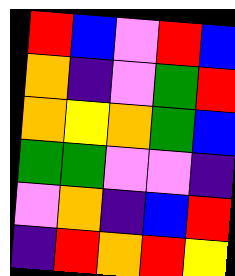[["red", "blue", "violet", "red", "blue"], ["orange", "indigo", "violet", "green", "red"], ["orange", "yellow", "orange", "green", "blue"], ["green", "green", "violet", "violet", "indigo"], ["violet", "orange", "indigo", "blue", "red"], ["indigo", "red", "orange", "red", "yellow"]]